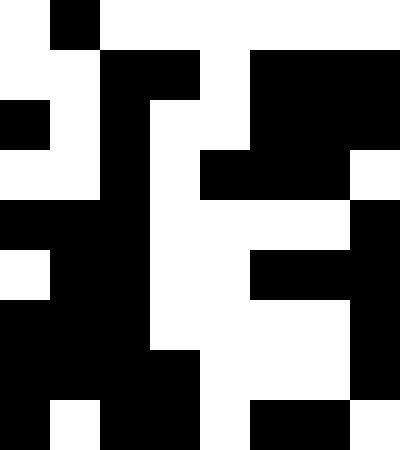[["white", "black", "white", "white", "white", "white", "white", "white"], ["white", "white", "black", "black", "white", "black", "black", "black"], ["black", "white", "black", "white", "white", "black", "black", "black"], ["white", "white", "black", "white", "black", "black", "black", "white"], ["black", "black", "black", "white", "white", "white", "white", "black"], ["white", "black", "black", "white", "white", "black", "black", "black"], ["black", "black", "black", "white", "white", "white", "white", "black"], ["black", "black", "black", "black", "white", "white", "white", "black"], ["black", "white", "black", "black", "white", "black", "black", "white"]]